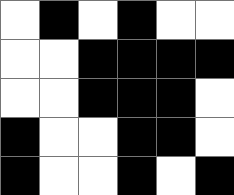[["white", "black", "white", "black", "white", "white"], ["white", "white", "black", "black", "black", "black"], ["white", "white", "black", "black", "black", "white"], ["black", "white", "white", "black", "black", "white"], ["black", "white", "white", "black", "white", "black"]]